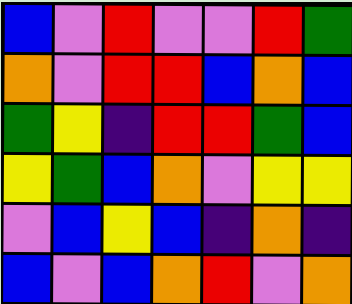[["blue", "violet", "red", "violet", "violet", "red", "green"], ["orange", "violet", "red", "red", "blue", "orange", "blue"], ["green", "yellow", "indigo", "red", "red", "green", "blue"], ["yellow", "green", "blue", "orange", "violet", "yellow", "yellow"], ["violet", "blue", "yellow", "blue", "indigo", "orange", "indigo"], ["blue", "violet", "blue", "orange", "red", "violet", "orange"]]